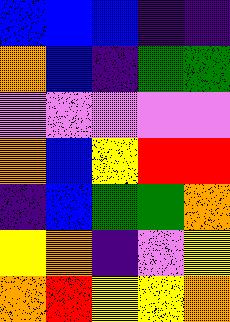[["blue", "blue", "blue", "indigo", "indigo"], ["orange", "blue", "indigo", "green", "green"], ["violet", "violet", "violet", "violet", "violet"], ["orange", "blue", "yellow", "red", "red"], ["indigo", "blue", "green", "green", "orange"], ["yellow", "orange", "indigo", "violet", "yellow"], ["orange", "red", "yellow", "yellow", "orange"]]